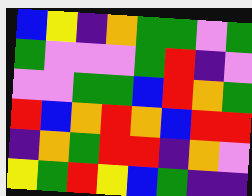[["blue", "yellow", "indigo", "orange", "green", "green", "violet", "green"], ["green", "violet", "violet", "violet", "green", "red", "indigo", "violet"], ["violet", "violet", "green", "green", "blue", "red", "orange", "green"], ["red", "blue", "orange", "red", "orange", "blue", "red", "red"], ["indigo", "orange", "green", "red", "red", "indigo", "orange", "violet"], ["yellow", "green", "red", "yellow", "blue", "green", "indigo", "indigo"]]